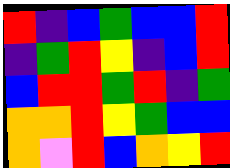[["red", "indigo", "blue", "green", "blue", "blue", "red"], ["indigo", "green", "red", "yellow", "indigo", "blue", "red"], ["blue", "red", "red", "green", "red", "indigo", "green"], ["orange", "orange", "red", "yellow", "green", "blue", "blue"], ["orange", "violet", "red", "blue", "orange", "yellow", "red"]]